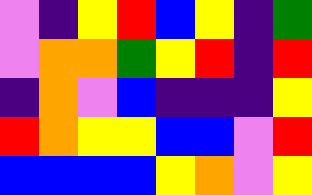[["violet", "indigo", "yellow", "red", "blue", "yellow", "indigo", "green"], ["violet", "orange", "orange", "green", "yellow", "red", "indigo", "red"], ["indigo", "orange", "violet", "blue", "indigo", "indigo", "indigo", "yellow"], ["red", "orange", "yellow", "yellow", "blue", "blue", "violet", "red"], ["blue", "blue", "blue", "blue", "yellow", "orange", "violet", "yellow"]]